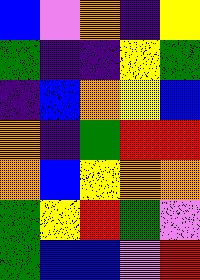[["blue", "violet", "orange", "indigo", "yellow"], ["green", "indigo", "indigo", "yellow", "green"], ["indigo", "blue", "orange", "yellow", "blue"], ["orange", "indigo", "green", "red", "red"], ["orange", "blue", "yellow", "orange", "orange"], ["green", "yellow", "red", "green", "violet"], ["green", "blue", "blue", "violet", "red"]]